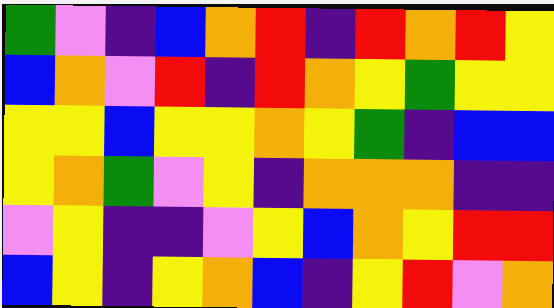[["green", "violet", "indigo", "blue", "orange", "red", "indigo", "red", "orange", "red", "yellow"], ["blue", "orange", "violet", "red", "indigo", "red", "orange", "yellow", "green", "yellow", "yellow"], ["yellow", "yellow", "blue", "yellow", "yellow", "orange", "yellow", "green", "indigo", "blue", "blue"], ["yellow", "orange", "green", "violet", "yellow", "indigo", "orange", "orange", "orange", "indigo", "indigo"], ["violet", "yellow", "indigo", "indigo", "violet", "yellow", "blue", "orange", "yellow", "red", "red"], ["blue", "yellow", "indigo", "yellow", "orange", "blue", "indigo", "yellow", "red", "violet", "orange"]]